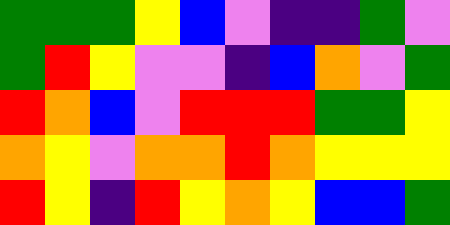[["green", "green", "green", "yellow", "blue", "violet", "indigo", "indigo", "green", "violet"], ["green", "red", "yellow", "violet", "violet", "indigo", "blue", "orange", "violet", "green"], ["red", "orange", "blue", "violet", "red", "red", "red", "green", "green", "yellow"], ["orange", "yellow", "violet", "orange", "orange", "red", "orange", "yellow", "yellow", "yellow"], ["red", "yellow", "indigo", "red", "yellow", "orange", "yellow", "blue", "blue", "green"]]